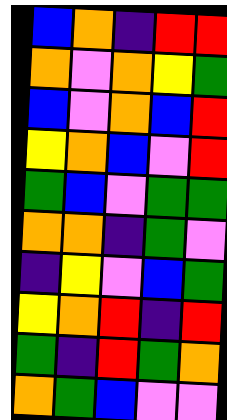[["blue", "orange", "indigo", "red", "red"], ["orange", "violet", "orange", "yellow", "green"], ["blue", "violet", "orange", "blue", "red"], ["yellow", "orange", "blue", "violet", "red"], ["green", "blue", "violet", "green", "green"], ["orange", "orange", "indigo", "green", "violet"], ["indigo", "yellow", "violet", "blue", "green"], ["yellow", "orange", "red", "indigo", "red"], ["green", "indigo", "red", "green", "orange"], ["orange", "green", "blue", "violet", "violet"]]